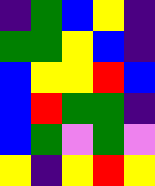[["indigo", "green", "blue", "yellow", "indigo"], ["green", "green", "yellow", "blue", "indigo"], ["blue", "yellow", "yellow", "red", "blue"], ["blue", "red", "green", "green", "indigo"], ["blue", "green", "violet", "green", "violet"], ["yellow", "indigo", "yellow", "red", "yellow"]]